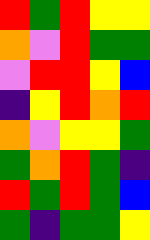[["red", "green", "red", "yellow", "yellow"], ["orange", "violet", "red", "green", "green"], ["violet", "red", "red", "yellow", "blue"], ["indigo", "yellow", "red", "orange", "red"], ["orange", "violet", "yellow", "yellow", "green"], ["green", "orange", "red", "green", "indigo"], ["red", "green", "red", "green", "blue"], ["green", "indigo", "green", "green", "yellow"]]